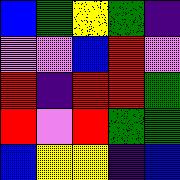[["blue", "green", "yellow", "green", "indigo"], ["violet", "violet", "blue", "red", "violet"], ["red", "indigo", "red", "red", "green"], ["red", "violet", "red", "green", "green"], ["blue", "yellow", "yellow", "indigo", "blue"]]